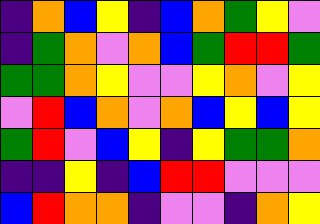[["indigo", "orange", "blue", "yellow", "indigo", "blue", "orange", "green", "yellow", "violet"], ["indigo", "green", "orange", "violet", "orange", "blue", "green", "red", "red", "green"], ["green", "green", "orange", "yellow", "violet", "violet", "yellow", "orange", "violet", "yellow"], ["violet", "red", "blue", "orange", "violet", "orange", "blue", "yellow", "blue", "yellow"], ["green", "red", "violet", "blue", "yellow", "indigo", "yellow", "green", "green", "orange"], ["indigo", "indigo", "yellow", "indigo", "blue", "red", "red", "violet", "violet", "violet"], ["blue", "red", "orange", "orange", "indigo", "violet", "violet", "indigo", "orange", "yellow"]]